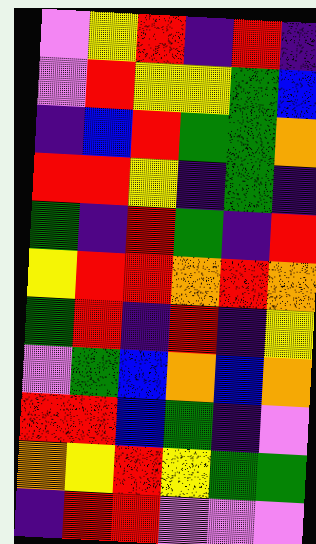[["violet", "yellow", "red", "indigo", "red", "indigo"], ["violet", "red", "yellow", "yellow", "green", "blue"], ["indigo", "blue", "red", "green", "green", "orange"], ["red", "red", "yellow", "indigo", "green", "indigo"], ["green", "indigo", "red", "green", "indigo", "red"], ["yellow", "red", "red", "orange", "red", "orange"], ["green", "red", "indigo", "red", "indigo", "yellow"], ["violet", "green", "blue", "orange", "blue", "orange"], ["red", "red", "blue", "green", "indigo", "violet"], ["orange", "yellow", "red", "yellow", "green", "green"], ["indigo", "red", "red", "violet", "violet", "violet"]]